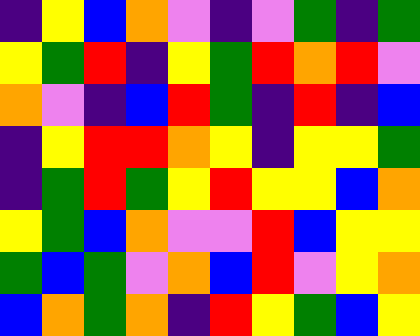[["indigo", "yellow", "blue", "orange", "violet", "indigo", "violet", "green", "indigo", "green"], ["yellow", "green", "red", "indigo", "yellow", "green", "red", "orange", "red", "violet"], ["orange", "violet", "indigo", "blue", "red", "green", "indigo", "red", "indigo", "blue"], ["indigo", "yellow", "red", "red", "orange", "yellow", "indigo", "yellow", "yellow", "green"], ["indigo", "green", "red", "green", "yellow", "red", "yellow", "yellow", "blue", "orange"], ["yellow", "green", "blue", "orange", "violet", "violet", "red", "blue", "yellow", "yellow"], ["green", "blue", "green", "violet", "orange", "blue", "red", "violet", "yellow", "orange"], ["blue", "orange", "green", "orange", "indigo", "red", "yellow", "green", "blue", "yellow"]]